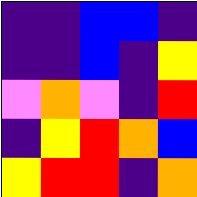[["indigo", "indigo", "blue", "blue", "indigo"], ["indigo", "indigo", "blue", "indigo", "yellow"], ["violet", "orange", "violet", "indigo", "red"], ["indigo", "yellow", "red", "orange", "blue"], ["yellow", "red", "red", "indigo", "orange"]]